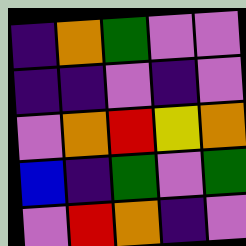[["indigo", "orange", "green", "violet", "violet"], ["indigo", "indigo", "violet", "indigo", "violet"], ["violet", "orange", "red", "yellow", "orange"], ["blue", "indigo", "green", "violet", "green"], ["violet", "red", "orange", "indigo", "violet"]]